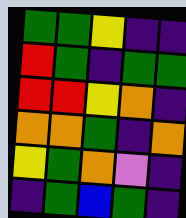[["green", "green", "yellow", "indigo", "indigo"], ["red", "green", "indigo", "green", "green"], ["red", "red", "yellow", "orange", "indigo"], ["orange", "orange", "green", "indigo", "orange"], ["yellow", "green", "orange", "violet", "indigo"], ["indigo", "green", "blue", "green", "indigo"]]